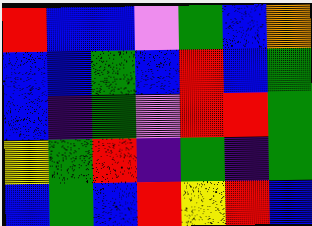[["red", "blue", "blue", "violet", "green", "blue", "orange"], ["blue", "blue", "green", "blue", "red", "blue", "green"], ["blue", "indigo", "green", "violet", "red", "red", "green"], ["yellow", "green", "red", "indigo", "green", "indigo", "green"], ["blue", "green", "blue", "red", "yellow", "red", "blue"]]